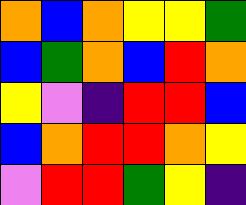[["orange", "blue", "orange", "yellow", "yellow", "green"], ["blue", "green", "orange", "blue", "red", "orange"], ["yellow", "violet", "indigo", "red", "red", "blue"], ["blue", "orange", "red", "red", "orange", "yellow"], ["violet", "red", "red", "green", "yellow", "indigo"]]